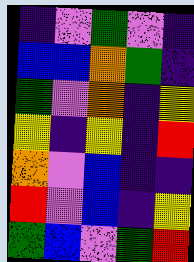[["indigo", "violet", "green", "violet", "indigo"], ["blue", "blue", "orange", "green", "indigo"], ["green", "violet", "orange", "indigo", "yellow"], ["yellow", "indigo", "yellow", "indigo", "red"], ["orange", "violet", "blue", "indigo", "indigo"], ["red", "violet", "blue", "indigo", "yellow"], ["green", "blue", "violet", "green", "red"]]